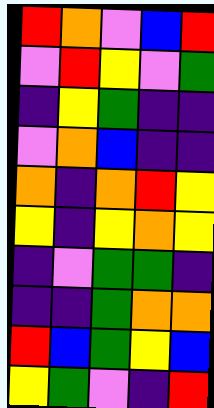[["red", "orange", "violet", "blue", "red"], ["violet", "red", "yellow", "violet", "green"], ["indigo", "yellow", "green", "indigo", "indigo"], ["violet", "orange", "blue", "indigo", "indigo"], ["orange", "indigo", "orange", "red", "yellow"], ["yellow", "indigo", "yellow", "orange", "yellow"], ["indigo", "violet", "green", "green", "indigo"], ["indigo", "indigo", "green", "orange", "orange"], ["red", "blue", "green", "yellow", "blue"], ["yellow", "green", "violet", "indigo", "red"]]